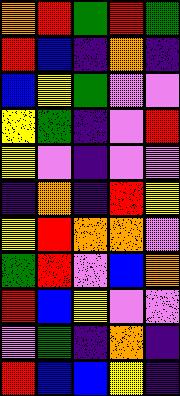[["orange", "red", "green", "red", "green"], ["red", "blue", "indigo", "orange", "indigo"], ["blue", "yellow", "green", "violet", "violet"], ["yellow", "green", "indigo", "violet", "red"], ["yellow", "violet", "indigo", "violet", "violet"], ["indigo", "orange", "indigo", "red", "yellow"], ["yellow", "red", "orange", "orange", "violet"], ["green", "red", "violet", "blue", "orange"], ["red", "blue", "yellow", "violet", "violet"], ["violet", "green", "indigo", "orange", "indigo"], ["red", "blue", "blue", "yellow", "indigo"]]